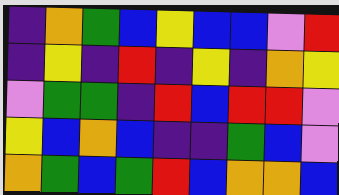[["indigo", "orange", "green", "blue", "yellow", "blue", "blue", "violet", "red"], ["indigo", "yellow", "indigo", "red", "indigo", "yellow", "indigo", "orange", "yellow"], ["violet", "green", "green", "indigo", "red", "blue", "red", "red", "violet"], ["yellow", "blue", "orange", "blue", "indigo", "indigo", "green", "blue", "violet"], ["orange", "green", "blue", "green", "red", "blue", "orange", "orange", "blue"]]